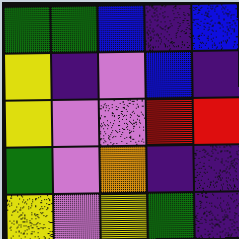[["green", "green", "blue", "indigo", "blue"], ["yellow", "indigo", "violet", "blue", "indigo"], ["yellow", "violet", "violet", "red", "red"], ["green", "violet", "orange", "indigo", "indigo"], ["yellow", "violet", "yellow", "green", "indigo"]]